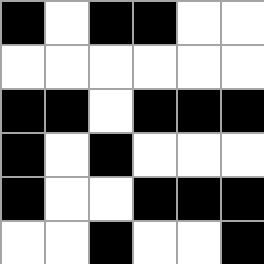[["black", "white", "black", "black", "white", "white"], ["white", "white", "white", "white", "white", "white"], ["black", "black", "white", "black", "black", "black"], ["black", "white", "black", "white", "white", "white"], ["black", "white", "white", "black", "black", "black"], ["white", "white", "black", "white", "white", "black"]]